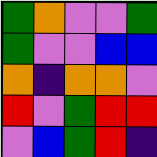[["green", "orange", "violet", "violet", "green"], ["green", "violet", "violet", "blue", "blue"], ["orange", "indigo", "orange", "orange", "violet"], ["red", "violet", "green", "red", "red"], ["violet", "blue", "green", "red", "indigo"]]